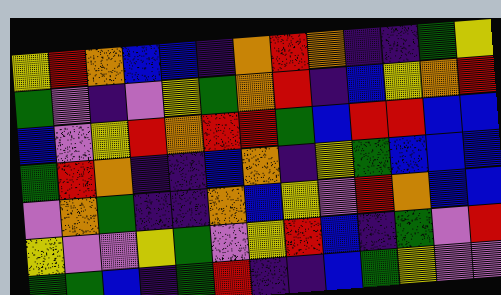[["yellow", "red", "orange", "blue", "blue", "indigo", "orange", "red", "orange", "indigo", "indigo", "green", "yellow"], ["green", "violet", "indigo", "violet", "yellow", "green", "orange", "red", "indigo", "blue", "yellow", "orange", "red"], ["blue", "violet", "yellow", "red", "orange", "red", "red", "green", "blue", "red", "red", "blue", "blue"], ["green", "red", "orange", "indigo", "indigo", "blue", "orange", "indigo", "yellow", "green", "blue", "blue", "blue"], ["violet", "orange", "green", "indigo", "indigo", "orange", "blue", "yellow", "violet", "red", "orange", "blue", "blue"], ["yellow", "violet", "violet", "yellow", "green", "violet", "yellow", "red", "blue", "indigo", "green", "violet", "red"], ["green", "green", "blue", "indigo", "green", "red", "indigo", "indigo", "blue", "green", "yellow", "violet", "violet"]]